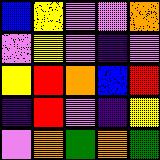[["blue", "yellow", "violet", "violet", "orange"], ["violet", "yellow", "violet", "indigo", "violet"], ["yellow", "red", "orange", "blue", "red"], ["indigo", "red", "violet", "indigo", "yellow"], ["violet", "orange", "green", "orange", "green"]]